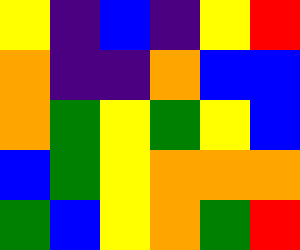[["yellow", "indigo", "blue", "indigo", "yellow", "red"], ["orange", "indigo", "indigo", "orange", "blue", "blue"], ["orange", "green", "yellow", "green", "yellow", "blue"], ["blue", "green", "yellow", "orange", "orange", "orange"], ["green", "blue", "yellow", "orange", "green", "red"]]